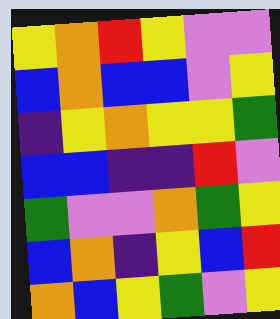[["yellow", "orange", "red", "yellow", "violet", "violet"], ["blue", "orange", "blue", "blue", "violet", "yellow"], ["indigo", "yellow", "orange", "yellow", "yellow", "green"], ["blue", "blue", "indigo", "indigo", "red", "violet"], ["green", "violet", "violet", "orange", "green", "yellow"], ["blue", "orange", "indigo", "yellow", "blue", "red"], ["orange", "blue", "yellow", "green", "violet", "yellow"]]